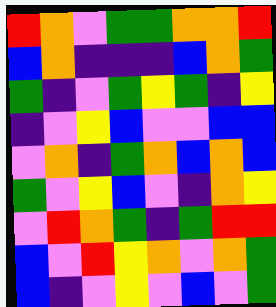[["red", "orange", "violet", "green", "green", "orange", "orange", "red"], ["blue", "orange", "indigo", "indigo", "indigo", "blue", "orange", "green"], ["green", "indigo", "violet", "green", "yellow", "green", "indigo", "yellow"], ["indigo", "violet", "yellow", "blue", "violet", "violet", "blue", "blue"], ["violet", "orange", "indigo", "green", "orange", "blue", "orange", "blue"], ["green", "violet", "yellow", "blue", "violet", "indigo", "orange", "yellow"], ["violet", "red", "orange", "green", "indigo", "green", "red", "red"], ["blue", "violet", "red", "yellow", "orange", "violet", "orange", "green"], ["blue", "indigo", "violet", "yellow", "violet", "blue", "violet", "green"]]